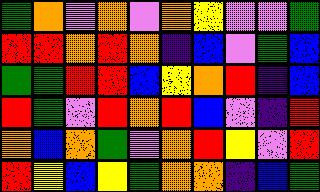[["green", "orange", "violet", "orange", "violet", "orange", "yellow", "violet", "violet", "green"], ["red", "red", "orange", "red", "orange", "indigo", "blue", "violet", "green", "blue"], ["green", "green", "red", "red", "blue", "yellow", "orange", "red", "indigo", "blue"], ["red", "green", "violet", "red", "orange", "red", "blue", "violet", "indigo", "red"], ["orange", "blue", "orange", "green", "violet", "orange", "red", "yellow", "violet", "red"], ["red", "yellow", "blue", "yellow", "green", "orange", "orange", "indigo", "blue", "green"]]